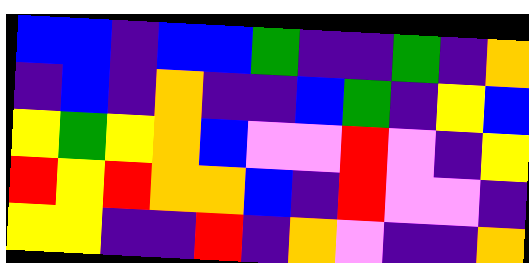[["blue", "blue", "indigo", "blue", "blue", "green", "indigo", "indigo", "green", "indigo", "orange"], ["indigo", "blue", "indigo", "orange", "indigo", "indigo", "blue", "green", "indigo", "yellow", "blue"], ["yellow", "green", "yellow", "orange", "blue", "violet", "violet", "red", "violet", "indigo", "yellow"], ["red", "yellow", "red", "orange", "orange", "blue", "indigo", "red", "violet", "violet", "indigo"], ["yellow", "yellow", "indigo", "indigo", "red", "indigo", "orange", "violet", "indigo", "indigo", "orange"]]